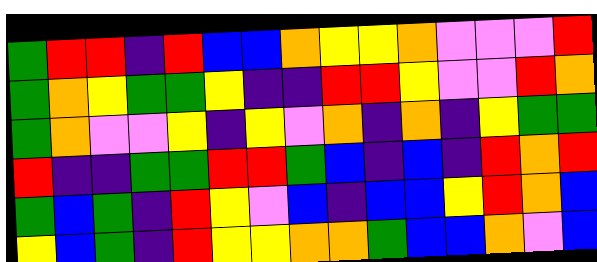[["green", "red", "red", "indigo", "red", "blue", "blue", "orange", "yellow", "yellow", "orange", "violet", "violet", "violet", "red"], ["green", "orange", "yellow", "green", "green", "yellow", "indigo", "indigo", "red", "red", "yellow", "violet", "violet", "red", "orange"], ["green", "orange", "violet", "violet", "yellow", "indigo", "yellow", "violet", "orange", "indigo", "orange", "indigo", "yellow", "green", "green"], ["red", "indigo", "indigo", "green", "green", "red", "red", "green", "blue", "indigo", "blue", "indigo", "red", "orange", "red"], ["green", "blue", "green", "indigo", "red", "yellow", "violet", "blue", "indigo", "blue", "blue", "yellow", "red", "orange", "blue"], ["yellow", "blue", "green", "indigo", "red", "yellow", "yellow", "orange", "orange", "green", "blue", "blue", "orange", "violet", "blue"]]